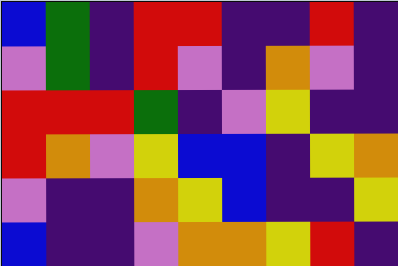[["blue", "green", "indigo", "red", "red", "indigo", "indigo", "red", "indigo"], ["violet", "green", "indigo", "red", "violet", "indigo", "orange", "violet", "indigo"], ["red", "red", "red", "green", "indigo", "violet", "yellow", "indigo", "indigo"], ["red", "orange", "violet", "yellow", "blue", "blue", "indigo", "yellow", "orange"], ["violet", "indigo", "indigo", "orange", "yellow", "blue", "indigo", "indigo", "yellow"], ["blue", "indigo", "indigo", "violet", "orange", "orange", "yellow", "red", "indigo"]]